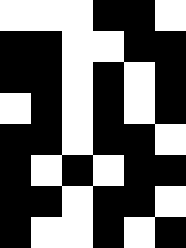[["white", "white", "white", "black", "black", "white"], ["black", "black", "white", "white", "black", "black"], ["black", "black", "white", "black", "white", "black"], ["white", "black", "white", "black", "white", "black"], ["black", "black", "white", "black", "black", "white"], ["black", "white", "black", "white", "black", "black"], ["black", "black", "white", "black", "black", "white"], ["black", "white", "white", "black", "white", "black"]]